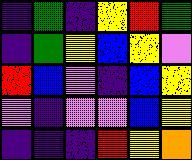[["indigo", "green", "indigo", "yellow", "red", "green"], ["indigo", "green", "yellow", "blue", "yellow", "violet"], ["red", "blue", "violet", "indigo", "blue", "yellow"], ["violet", "indigo", "violet", "violet", "blue", "yellow"], ["indigo", "indigo", "indigo", "red", "yellow", "orange"]]